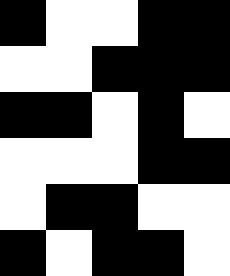[["black", "white", "white", "black", "black"], ["white", "white", "black", "black", "black"], ["black", "black", "white", "black", "white"], ["white", "white", "white", "black", "black"], ["white", "black", "black", "white", "white"], ["black", "white", "black", "black", "white"]]